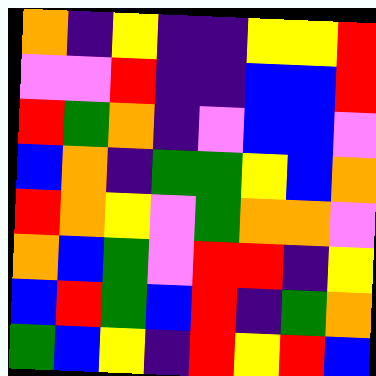[["orange", "indigo", "yellow", "indigo", "indigo", "yellow", "yellow", "red"], ["violet", "violet", "red", "indigo", "indigo", "blue", "blue", "red"], ["red", "green", "orange", "indigo", "violet", "blue", "blue", "violet"], ["blue", "orange", "indigo", "green", "green", "yellow", "blue", "orange"], ["red", "orange", "yellow", "violet", "green", "orange", "orange", "violet"], ["orange", "blue", "green", "violet", "red", "red", "indigo", "yellow"], ["blue", "red", "green", "blue", "red", "indigo", "green", "orange"], ["green", "blue", "yellow", "indigo", "red", "yellow", "red", "blue"]]